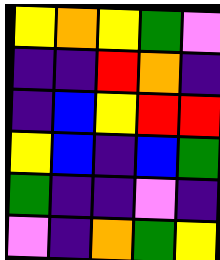[["yellow", "orange", "yellow", "green", "violet"], ["indigo", "indigo", "red", "orange", "indigo"], ["indigo", "blue", "yellow", "red", "red"], ["yellow", "blue", "indigo", "blue", "green"], ["green", "indigo", "indigo", "violet", "indigo"], ["violet", "indigo", "orange", "green", "yellow"]]